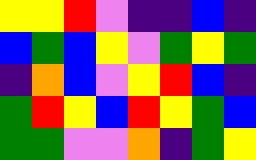[["yellow", "yellow", "red", "violet", "indigo", "indigo", "blue", "indigo"], ["blue", "green", "blue", "yellow", "violet", "green", "yellow", "green"], ["indigo", "orange", "blue", "violet", "yellow", "red", "blue", "indigo"], ["green", "red", "yellow", "blue", "red", "yellow", "green", "blue"], ["green", "green", "violet", "violet", "orange", "indigo", "green", "yellow"]]